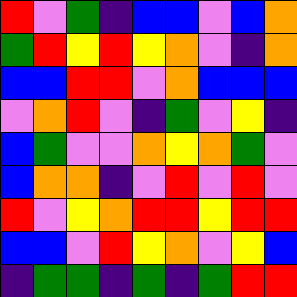[["red", "violet", "green", "indigo", "blue", "blue", "violet", "blue", "orange"], ["green", "red", "yellow", "red", "yellow", "orange", "violet", "indigo", "orange"], ["blue", "blue", "red", "red", "violet", "orange", "blue", "blue", "blue"], ["violet", "orange", "red", "violet", "indigo", "green", "violet", "yellow", "indigo"], ["blue", "green", "violet", "violet", "orange", "yellow", "orange", "green", "violet"], ["blue", "orange", "orange", "indigo", "violet", "red", "violet", "red", "violet"], ["red", "violet", "yellow", "orange", "red", "red", "yellow", "red", "red"], ["blue", "blue", "violet", "red", "yellow", "orange", "violet", "yellow", "blue"], ["indigo", "green", "green", "indigo", "green", "indigo", "green", "red", "red"]]